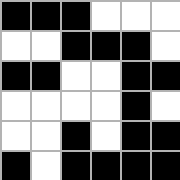[["black", "black", "black", "white", "white", "white"], ["white", "white", "black", "black", "black", "white"], ["black", "black", "white", "white", "black", "black"], ["white", "white", "white", "white", "black", "white"], ["white", "white", "black", "white", "black", "black"], ["black", "white", "black", "black", "black", "black"]]